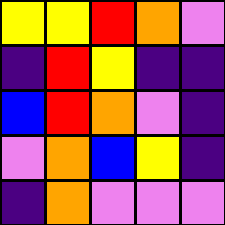[["yellow", "yellow", "red", "orange", "violet"], ["indigo", "red", "yellow", "indigo", "indigo"], ["blue", "red", "orange", "violet", "indigo"], ["violet", "orange", "blue", "yellow", "indigo"], ["indigo", "orange", "violet", "violet", "violet"]]